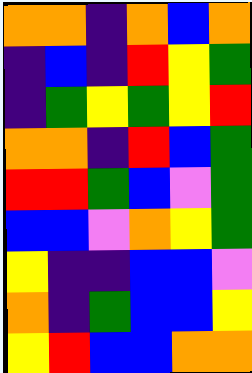[["orange", "orange", "indigo", "orange", "blue", "orange"], ["indigo", "blue", "indigo", "red", "yellow", "green"], ["indigo", "green", "yellow", "green", "yellow", "red"], ["orange", "orange", "indigo", "red", "blue", "green"], ["red", "red", "green", "blue", "violet", "green"], ["blue", "blue", "violet", "orange", "yellow", "green"], ["yellow", "indigo", "indigo", "blue", "blue", "violet"], ["orange", "indigo", "green", "blue", "blue", "yellow"], ["yellow", "red", "blue", "blue", "orange", "orange"]]